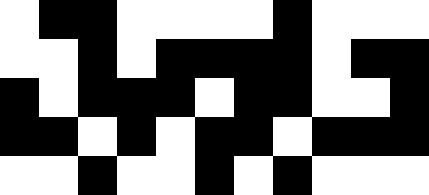[["white", "black", "black", "white", "white", "white", "white", "black", "white", "white", "white"], ["white", "white", "black", "white", "black", "black", "black", "black", "white", "black", "black"], ["black", "white", "black", "black", "black", "white", "black", "black", "white", "white", "black"], ["black", "black", "white", "black", "white", "black", "black", "white", "black", "black", "black"], ["white", "white", "black", "white", "white", "black", "white", "black", "white", "white", "white"]]